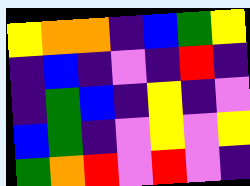[["yellow", "orange", "orange", "indigo", "blue", "green", "yellow"], ["indigo", "blue", "indigo", "violet", "indigo", "red", "indigo"], ["indigo", "green", "blue", "indigo", "yellow", "indigo", "violet"], ["blue", "green", "indigo", "violet", "yellow", "violet", "yellow"], ["green", "orange", "red", "violet", "red", "violet", "indigo"]]